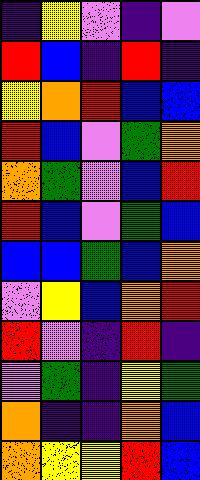[["indigo", "yellow", "violet", "indigo", "violet"], ["red", "blue", "indigo", "red", "indigo"], ["yellow", "orange", "red", "blue", "blue"], ["red", "blue", "violet", "green", "orange"], ["orange", "green", "violet", "blue", "red"], ["red", "blue", "violet", "green", "blue"], ["blue", "blue", "green", "blue", "orange"], ["violet", "yellow", "blue", "orange", "red"], ["red", "violet", "indigo", "red", "indigo"], ["violet", "green", "indigo", "yellow", "green"], ["orange", "indigo", "indigo", "orange", "blue"], ["orange", "yellow", "yellow", "red", "blue"]]